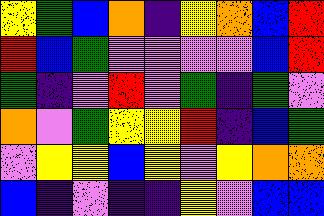[["yellow", "green", "blue", "orange", "indigo", "yellow", "orange", "blue", "red"], ["red", "blue", "green", "violet", "violet", "violet", "violet", "blue", "red"], ["green", "indigo", "violet", "red", "violet", "green", "indigo", "green", "violet"], ["orange", "violet", "green", "yellow", "yellow", "red", "indigo", "blue", "green"], ["violet", "yellow", "yellow", "blue", "yellow", "violet", "yellow", "orange", "orange"], ["blue", "indigo", "violet", "indigo", "indigo", "yellow", "violet", "blue", "blue"]]